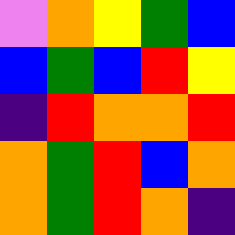[["violet", "orange", "yellow", "green", "blue"], ["blue", "green", "blue", "red", "yellow"], ["indigo", "red", "orange", "orange", "red"], ["orange", "green", "red", "blue", "orange"], ["orange", "green", "red", "orange", "indigo"]]